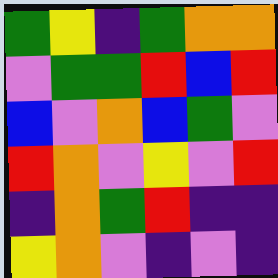[["green", "yellow", "indigo", "green", "orange", "orange"], ["violet", "green", "green", "red", "blue", "red"], ["blue", "violet", "orange", "blue", "green", "violet"], ["red", "orange", "violet", "yellow", "violet", "red"], ["indigo", "orange", "green", "red", "indigo", "indigo"], ["yellow", "orange", "violet", "indigo", "violet", "indigo"]]